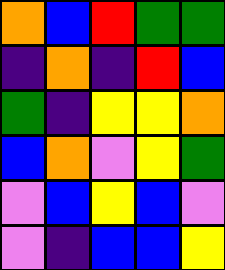[["orange", "blue", "red", "green", "green"], ["indigo", "orange", "indigo", "red", "blue"], ["green", "indigo", "yellow", "yellow", "orange"], ["blue", "orange", "violet", "yellow", "green"], ["violet", "blue", "yellow", "blue", "violet"], ["violet", "indigo", "blue", "blue", "yellow"]]